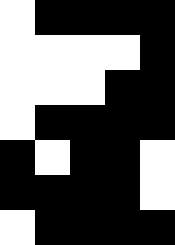[["white", "black", "black", "black", "black"], ["white", "white", "white", "white", "black"], ["white", "white", "white", "black", "black"], ["white", "black", "black", "black", "black"], ["black", "white", "black", "black", "white"], ["black", "black", "black", "black", "white"], ["white", "black", "black", "black", "black"]]